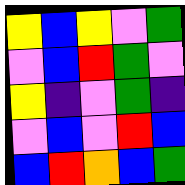[["yellow", "blue", "yellow", "violet", "green"], ["violet", "blue", "red", "green", "violet"], ["yellow", "indigo", "violet", "green", "indigo"], ["violet", "blue", "violet", "red", "blue"], ["blue", "red", "orange", "blue", "green"]]